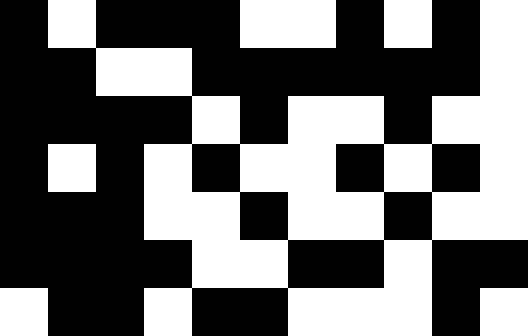[["black", "white", "black", "black", "black", "white", "white", "black", "white", "black", "white"], ["black", "black", "white", "white", "black", "black", "black", "black", "black", "black", "white"], ["black", "black", "black", "black", "white", "black", "white", "white", "black", "white", "white"], ["black", "white", "black", "white", "black", "white", "white", "black", "white", "black", "white"], ["black", "black", "black", "white", "white", "black", "white", "white", "black", "white", "white"], ["black", "black", "black", "black", "white", "white", "black", "black", "white", "black", "black"], ["white", "black", "black", "white", "black", "black", "white", "white", "white", "black", "white"]]